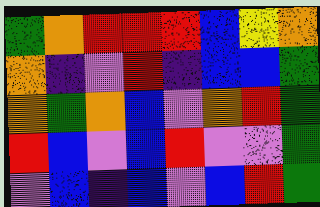[["green", "orange", "red", "red", "red", "blue", "yellow", "orange"], ["orange", "indigo", "violet", "red", "indigo", "blue", "blue", "green"], ["orange", "green", "orange", "blue", "violet", "orange", "red", "green"], ["red", "blue", "violet", "blue", "red", "violet", "violet", "green"], ["violet", "blue", "indigo", "blue", "violet", "blue", "red", "green"]]